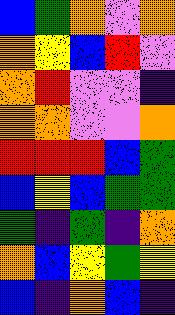[["blue", "green", "orange", "violet", "orange"], ["orange", "yellow", "blue", "red", "violet"], ["orange", "red", "violet", "violet", "indigo"], ["orange", "orange", "violet", "violet", "orange"], ["red", "red", "red", "blue", "green"], ["blue", "yellow", "blue", "green", "green"], ["green", "indigo", "green", "indigo", "orange"], ["orange", "blue", "yellow", "green", "yellow"], ["blue", "indigo", "orange", "blue", "indigo"]]